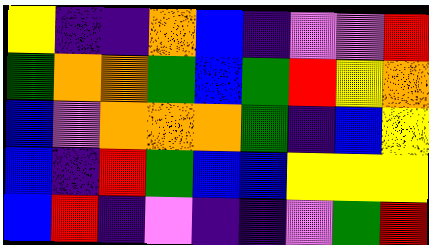[["yellow", "indigo", "indigo", "orange", "blue", "indigo", "violet", "violet", "red"], ["green", "orange", "orange", "green", "blue", "green", "red", "yellow", "orange"], ["blue", "violet", "orange", "orange", "orange", "green", "indigo", "blue", "yellow"], ["blue", "indigo", "red", "green", "blue", "blue", "yellow", "yellow", "yellow"], ["blue", "red", "indigo", "violet", "indigo", "indigo", "violet", "green", "red"]]